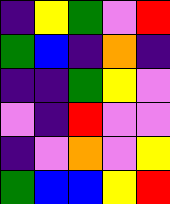[["indigo", "yellow", "green", "violet", "red"], ["green", "blue", "indigo", "orange", "indigo"], ["indigo", "indigo", "green", "yellow", "violet"], ["violet", "indigo", "red", "violet", "violet"], ["indigo", "violet", "orange", "violet", "yellow"], ["green", "blue", "blue", "yellow", "red"]]